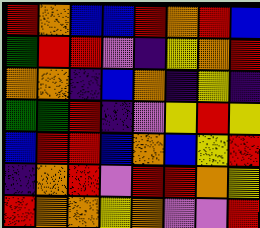[["red", "orange", "blue", "blue", "red", "orange", "red", "blue"], ["green", "red", "red", "violet", "indigo", "yellow", "orange", "red"], ["orange", "orange", "indigo", "blue", "orange", "indigo", "yellow", "indigo"], ["green", "green", "red", "indigo", "violet", "yellow", "red", "yellow"], ["blue", "red", "red", "blue", "orange", "blue", "yellow", "red"], ["indigo", "orange", "red", "violet", "red", "red", "orange", "yellow"], ["red", "orange", "orange", "yellow", "orange", "violet", "violet", "red"]]